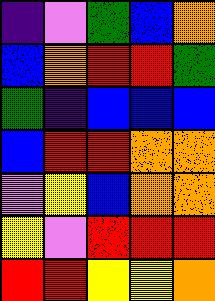[["indigo", "violet", "green", "blue", "orange"], ["blue", "orange", "red", "red", "green"], ["green", "indigo", "blue", "blue", "blue"], ["blue", "red", "red", "orange", "orange"], ["violet", "yellow", "blue", "orange", "orange"], ["yellow", "violet", "red", "red", "red"], ["red", "red", "yellow", "yellow", "orange"]]